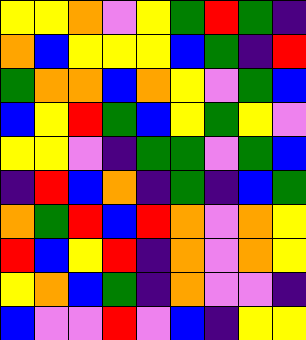[["yellow", "yellow", "orange", "violet", "yellow", "green", "red", "green", "indigo"], ["orange", "blue", "yellow", "yellow", "yellow", "blue", "green", "indigo", "red"], ["green", "orange", "orange", "blue", "orange", "yellow", "violet", "green", "blue"], ["blue", "yellow", "red", "green", "blue", "yellow", "green", "yellow", "violet"], ["yellow", "yellow", "violet", "indigo", "green", "green", "violet", "green", "blue"], ["indigo", "red", "blue", "orange", "indigo", "green", "indigo", "blue", "green"], ["orange", "green", "red", "blue", "red", "orange", "violet", "orange", "yellow"], ["red", "blue", "yellow", "red", "indigo", "orange", "violet", "orange", "yellow"], ["yellow", "orange", "blue", "green", "indigo", "orange", "violet", "violet", "indigo"], ["blue", "violet", "violet", "red", "violet", "blue", "indigo", "yellow", "yellow"]]